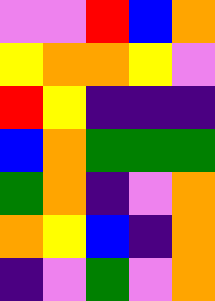[["violet", "violet", "red", "blue", "orange"], ["yellow", "orange", "orange", "yellow", "violet"], ["red", "yellow", "indigo", "indigo", "indigo"], ["blue", "orange", "green", "green", "green"], ["green", "orange", "indigo", "violet", "orange"], ["orange", "yellow", "blue", "indigo", "orange"], ["indigo", "violet", "green", "violet", "orange"]]